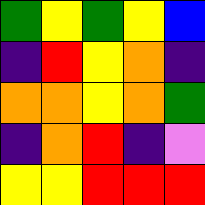[["green", "yellow", "green", "yellow", "blue"], ["indigo", "red", "yellow", "orange", "indigo"], ["orange", "orange", "yellow", "orange", "green"], ["indigo", "orange", "red", "indigo", "violet"], ["yellow", "yellow", "red", "red", "red"]]